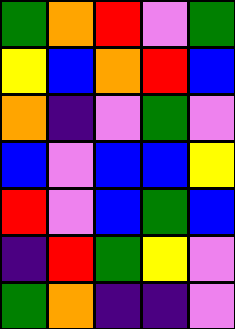[["green", "orange", "red", "violet", "green"], ["yellow", "blue", "orange", "red", "blue"], ["orange", "indigo", "violet", "green", "violet"], ["blue", "violet", "blue", "blue", "yellow"], ["red", "violet", "blue", "green", "blue"], ["indigo", "red", "green", "yellow", "violet"], ["green", "orange", "indigo", "indigo", "violet"]]